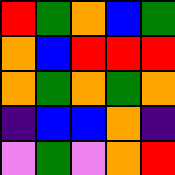[["red", "green", "orange", "blue", "green"], ["orange", "blue", "red", "red", "red"], ["orange", "green", "orange", "green", "orange"], ["indigo", "blue", "blue", "orange", "indigo"], ["violet", "green", "violet", "orange", "red"]]